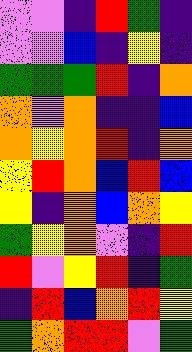[["violet", "violet", "indigo", "red", "green", "indigo"], ["violet", "violet", "blue", "indigo", "yellow", "indigo"], ["green", "green", "green", "red", "indigo", "orange"], ["orange", "violet", "orange", "indigo", "indigo", "blue"], ["orange", "yellow", "orange", "red", "indigo", "orange"], ["yellow", "red", "orange", "blue", "red", "blue"], ["yellow", "indigo", "orange", "blue", "orange", "yellow"], ["green", "yellow", "orange", "violet", "indigo", "red"], ["red", "violet", "yellow", "red", "indigo", "green"], ["indigo", "red", "blue", "orange", "red", "yellow"], ["green", "orange", "red", "red", "violet", "green"]]